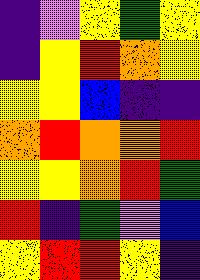[["indigo", "violet", "yellow", "green", "yellow"], ["indigo", "yellow", "red", "orange", "yellow"], ["yellow", "yellow", "blue", "indigo", "indigo"], ["orange", "red", "orange", "orange", "red"], ["yellow", "yellow", "orange", "red", "green"], ["red", "indigo", "green", "violet", "blue"], ["yellow", "red", "red", "yellow", "indigo"]]